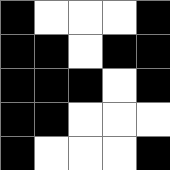[["black", "white", "white", "white", "black"], ["black", "black", "white", "black", "black"], ["black", "black", "black", "white", "black"], ["black", "black", "white", "white", "white"], ["black", "white", "white", "white", "black"]]